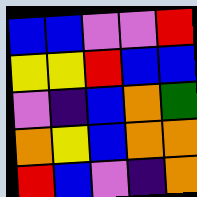[["blue", "blue", "violet", "violet", "red"], ["yellow", "yellow", "red", "blue", "blue"], ["violet", "indigo", "blue", "orange", "green"], ["orange", "yellow", "blue", "orange", "orange"], ["red", "blue", "violet", "indigo", "orange"]]